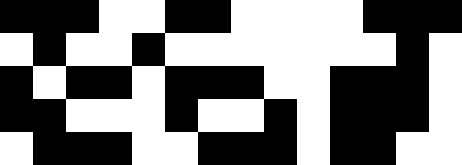[["black", "black", "black", "white", "white", "black", "black", "white", "white", "white", "white", "black", "black", "black"], ["white", "black", "white", "white", "black", "white", "white", "white", "white", "white", "white", "white", "black", "white"], ["black", "white", "black", "black", "white", "black", "black", "black", "white", "white", "black", "black", "black", "white"], ["black", "black", "white", "white", "white", "black", "white", "white", "black", "white", "black", "black", "black", "white"], ["white", "black", "black", "black", "white", "white", "black", "black", "black", "white", "black", "black", "white", "white"]]